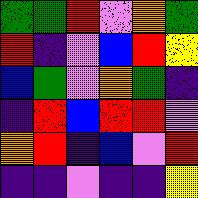[["green", "green", "red", "violet", "orange", "green"], ["red", "indigo", "violet", "blue", "red", "yellow"], ["blue", "green", "violet", "orange", "green", "indigo"], ["indigo", "red", "blue", "red", "red", "violet"], ["orange", "red", "indigo", "blue", "violet", "red"], ["indigo", "indigo", "violet", "indigo", "indigo", "yellow"]]